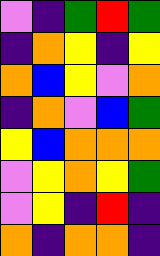[["violet", "indigo", "green", "red", "green"], ["indigo", "orange", "yellow", "indigo", "yellow"], ["orange", "blue", "yellow", "violet", "orange"], ["indigo", "orange", "violet", "blue", "green"], ["yellow", "blue", "orange", "orange", "orange"], ["violet", "yellow", "orange", "yellow", "green"], ["violet", "yellow", "indigo", "red", "indigo"], ["orange", "indigo", "orange", "orange", "indigo"]]